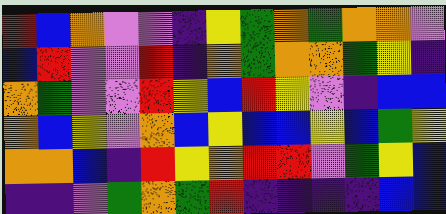[["red", "blue", "orange", "violet", "violet", "indigo", "yellow", "green", "orange", "green", "orange", "orange", "violet"], ["blue", "red", "violet", "violet", "red", "indigo", "orange", "green", "orange", "orange", "green", "yellow", "indigo"], ["orange", "green", "violet", "violet", "red", "yellow", "blue", "red", "yellow", "violet", "indigo", "blue", "blue"], ["orange", "blue", "yellow", "violet", "orange", "blue", "yellow", "blue", "blue", "yellow", "blue", "green", "yellow"], ["orange", "orange", "blue", "indigo", "red", "yellow", "orange", "red", "red", "violet", "green", "yellow", "blue"], ["indigo", "indigo", "violet", "green", "orange", "green", "red", "indigo", "indigo", "indigo", "indigo", "blue", "blue"]]